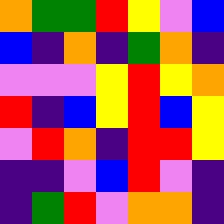[["orange", "green", "green", "red", "yellow", "violet", "blue"], ["blue", "indigo", "orange", "indigo", "green", "orange", "indigo"], ["violet", "violet", "violet", "yellow", "red", "yellow", "orange"], ["red", "indigo", "blue", "yellow", "red", "blue", "yellow"], ["violet", "red", "orange", "indigo", "red", "red", "yellow"], ["indigo", "indigo", "violet", "blue", "red", "violet", "indigo"], ["indigo", "green", "red", "violet", "orange", "orange", "indigo"]]